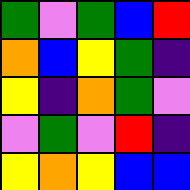[["green", "violet", "green", "blue", "red"], ["orange", "blue", "yellow", "green", "indigo"], ["yellow", "indigo", "orange", "green", "violet"], ["violet", "green", "violet", "red", "indigo"], ["yellow", "orange", "yellow", "blue", "blue"]]